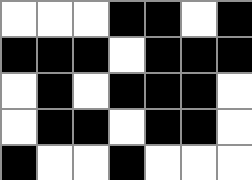[["white", "white", "white", "black", "black", "white", "black"], ["black", "black", "black", "white", "black", "black", "black"], ["white", "black", "white", "black", "black", "black", "white"], ["white", "black", "black", "white", "black", "black", "white"], ["black", "white", "white", "black", "white", "white", "white"]]